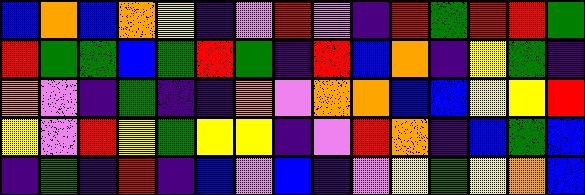[["blue", "orange", "blue", "orange", "yellow", "indigo", "violet", "red", "violet", "indigo", "red", "green", "red", "red", "green"], ["red", "green", "green", "blue", "green", "red", "green", "indigo", "red", "blue", "orange", "indigo", "yellow", "green", "indigo"], ["orange", "violet", "indigo", "green", "indigo", "indigo", "orange", "violet", "orange", "orange", "blue", "blue", "yellow", "yellow", "red"], ["yellow", "violet", "red", "yellow", "green", "yellow", "yellow", "indigo", "violet", "red", "orange", "indigo", "blue", "green", "blue"], ["indigo", "green", "indigo", "red", "indigo", "blue", "violet", "blue", "indigo", "violet", "yellow", "green", "yellow", "orange", "blue"]]